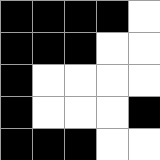[["black", "black", "black", "black", "white"], ["black", "black", "black", "white", "white"], ["black", "white", "white", "white", "white"], ["black", "white", "white", "white", "black"], ["black", "black", "black", "white", "white"]]